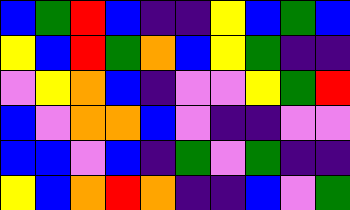[["blue", "green", "red", "blue", "indigo", "indigo", "yellow", "blue", "green", "blue"], ["yellow", "blue", "red", "green", "orange", "blue", "yellow", "green", "indigo", "indigo"], ["violet", "yellow", "orange", "blue", "indigo", "violet", "violet", "yellow", "green", "red"], ["blue", "violet", "orange", "orange", "blue", "violet", "indigo", "indigo", "violet", "violet"], ["blue", "blue", "violet", "blue", "indigo", "green", "violet", "green", "indigo", "indigo"], ["yellow", "blue", "orange", "red", "orange", "indigo", "indigo", "blue", "violet", "green"]]